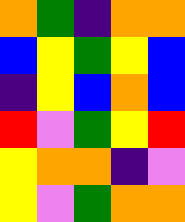[["orange", "green", "indigo", "orange", "orange"], ["blue", "yellow", "green", "yellow", "blue"], ["indigo", "yellow", "blue", "orange", "blue"], ["red", "violet", "green", "yellow", "red"], ["yellow", "orange", "orange", "indigo", "violet"], ["yellow", "violet", "green", "orange", "orange"]]